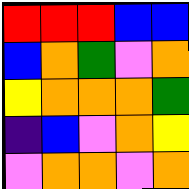[["red", "red", "red", "blue", "blue"], ["blue", "orange", "green", "violet", "orange"], ["yellow", "orange", "orange", "orange", "green"], ["indigo", "blue", "violet", "orange", "yellow"], ["violet", "orange", "orange", "violet", "orange"]]